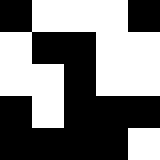[["black", "white", "white", "white", "black"], ["white", "black", "black", "white", "white"], ["white", "white", "black", "white", "white"], ["black", "white", "black", "black", "black"], ["black", "black", "black", "black", "white"]]